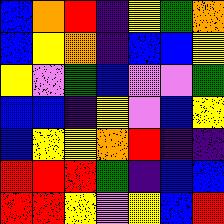[["blue", "orange", "red", "indigo", "yellow", "green", "orange"], ["blue", "yellow", "orange", "indigo", "blue", "blue", "yellow"], ["yellow", "violet", "green", "blue", "violet", "violet", "green"], ["blue", "blue", "indigo", "yellow", "violet", "blue", "yellow"], ["blue", "yellow", "yellow", "orange", "red", "indigo", "indigo"], ["red", "red", "red", "green", "indigo", "blue", "blue"], ["red", "red", "yellow", "violet", "yellow", "blue", "red"]]